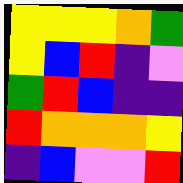[["yellow", "yellow", "yellow", "orange", "green"], ["yellow", "blue", "red", "indigo", "violet"], ["green", "red", "blue", "indigo", "indigo"], ["red", "orange", "orange", "orange", "yellow"], ["indigo", "blue", "violet", "violet", "red"]]